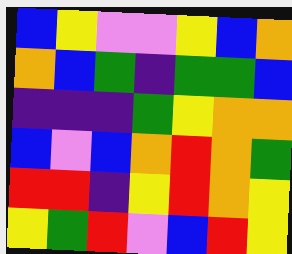[["blue", "yellow", "violet", "violet", "yellow", "blue", "orange"], ["orange", "blue", "green", "indigo", "green", "green", "blue"], ["indigo", "indigo", "indigo", "green", "yellow", "orange", "orange"], ["blue", "violet", "blue", "orange", "red", "orange", "green"], ["red", "red", "indigo", "yellow", "red", "orange", "yellow"], ["yellow", "green", "red", "violet", "blue", "red", "yellow"]]